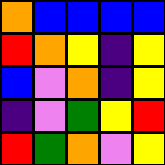[["orange", "blue", "blue", "blue", "blue"], ["red", "orange", "yellow", "indigo", "yellow"], ["blue", "violet", "orange", "indigo", "yellow"], ["indigo", "violet", "green", "yellow", "red"], ["red", "green", "orange", "violet", "yellow"]]